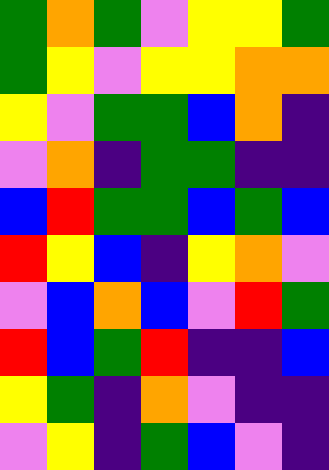[["green", "orange", "green", "violet", "yellow", "yellow", "green"], ["green", "yellow", "violet", "yellow", "yellow", "orange", "orange"], ["yellow", "violet", "green", "green", "blue", "orange", "indigo"], ["violet", "orange", "indigo", "green", "green", "indigo", "indigo"], ["blue", "red", "green", "green", "blue", "green", "blue"], ["red", "yellow", "blue", "indigo", "yellow", "orange", "violet"], ["violet", "blue", "orange", "blue", "violet", "red", "green"], ["red", "blue", "green", "red", "indigo", "indigo", "blue"], ["yellow", "green", "indigo", "orange", "violet", "indigo", "indigo"], ["violet", "yellow", "indigo", "green", "blue", "violet", "indigo"]]